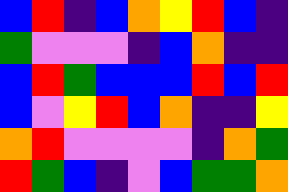[["blue", "red", "indigo", "blue", "orange", "yellow", "red", "blue", "indigo"], ["green", "violet", "violet", "violet", "indigo", "blue", "orange", "indigo", "indigo"], ["blue", "red", "green", "blue", "blue", "blue", "red", "blue", "red"], ["blue", "violet", "yellow", "red", "blue", "orange", "indigo", "indigo", "yellow"], ["orange", "red", "violet", "violet", "violet", "violet", "indigo", "orange", "green"], ["red", "green", "blue", "indigo", "violet", "blue", "green", "green", "orange"]]